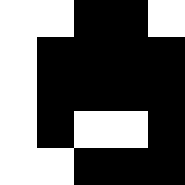[["white", "white", "black", "black", "white"], ["white", "black", "black", "black", "black"], ["white", "black", "black", "black", "black"], ["white", "black", "white", "white", "black"], ["white", "white", "black", "black", "black"]]